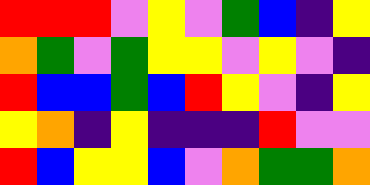[["red", "red", "red", "violet", "yellow", "violet", "green", "blue", "indigo", "yellow"], ["orange", "green", "violet", "green", "yellow", "yellow", "violet", "yellow", "violet", "indigo"], ["red", "blue", "blue", "green", "blue", "red", "yellow", "violet", "indigo", "yellow"], ["yellow", "orange", "indigo", "yellow", "indigo", "indigo", "indigo", "red", "violet", "violet"], ["red", "blue", "yellow", "yellow", "blue", "violet", "orange", "green", "green", "orange"]]